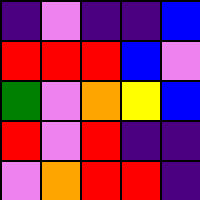[["indigo", "violet", "indigo", "indigo", "blue"], ["red", "red", "red", "blue", "violet"], ["green", "violet", "orange", "yellow", "blue"], ["red", "violet", "red", "indigo", "indigo"], ["violet", "orange", "red", "red", "indigo"]]